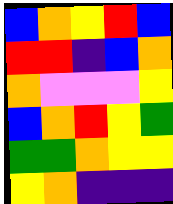[["blue", "orange", "yellow", "red", "blue"], ["red", "red", "indigo", "blue", "orange"], ["orange", "violet", "violet", "violet", "yellow"], ["blue", "orange", "red", "yellow", "green"], ["green", "green", "orange", "yellow", "yellow"], ["yellow", "orange", "indigo", "indigo", "indigo"]]